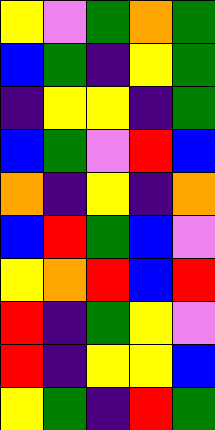[["yellow", "violet", "green", "orange", "green"], ["blue", "green", "indigo", "yellow", "green"], ["indigo", "yellow", "yellow", "indigo", "green"], ["blue", "green", "violet", "red", "blue"], ["orange", "indigo", "yellow", "indigo", "orange"], ["blue", "red", "green", "blue", "violet"], ["yellow", "orange", "red", "blue", "red"], ["red", "indigo", "green", "yellow", "violet"], ["red", "indigo", "yellow", "yellow", "blue"], ["yellow", "green", "indigo", "red", "green"]]